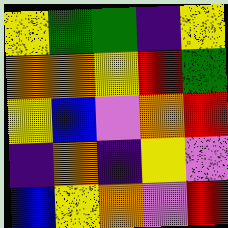[["yellow", "green", "green", "indigo", "yellow"], ["orange", "orange", "yellow", "red", "green"], ["yellow", "blue", "violet", "orange", "red"], ["indigo", "orange", "indigo", "yellow", "violet"], ["blue", "yellow", "orange", "violet", "red"]]